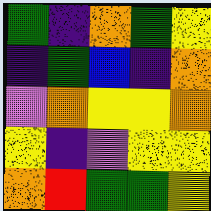[["green", "indigo", "orange", "green", "yellow"], ["indigo", "green", "blue", "indigo", "orange"], ["violet", "orange", "yellow", "yellow", "orange"], ["yellow", "indigo", "violet", "yellow", "yellow"], ["orange", "red", "green", "green", "yellow"]]